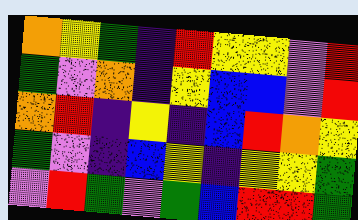[["orange", "yellow", "green", "indigo", "red", "yellow", "yellow", "violet", "red"], ["green", "violet", "orange", "indigo", "yellow", "blue", "blue", "violet", "red"], ["orange", "red", "indigo", "yellow", "indigo", "blue", "red", "orange", "yellow"], ["green", "violet", "indigo", "blue", "yellow", "indigo", "yellow", "yellow", "green"], ["violet", "red", "green", "violet", "green", "blue", "red", "red", "green"]]